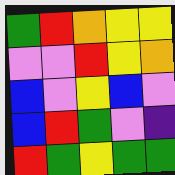[["green", "red", "orange", "yellow", "yellow"], ["violet", "violet", "red", "yellow", "orange"], ["blue", "violet", "yellow", "blue", "violet"], ["blue", "red", "green", "violet", "indigo"], ["red", "green", "yellow", "green", "green"]]